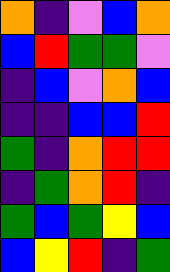[["orange", "indigo", "violet", "blue", "orange"], ["blue", "red", "green", "green", "violet"], ["indigo", "blue", "violet", "orange", "blue"], ["indigo", "indigo", "blue", "blue", "red"], ["green", "indigo", "orange", "red", "red"], ["indigo", "green", "orange", "red", "indigo"], ["green", "blue", "green", "yellow", "blue"], ["blue", "yellow", "red", "indigo", "green"]]